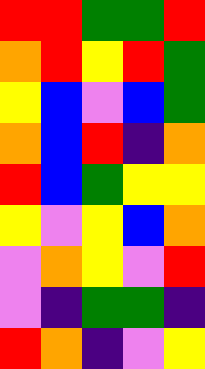[["red", "red", "green", "green", "red"], ["orange", "red", "yellow", "red", "green"], ["yellow", "blue", "violet", "blue", "green"], ["orange", "blue", "red", "indigo", "orange"], ["red", "blue", "green", "yellow", "yellow"], ["yellow", "violet", "yellow", "blue", "orange"], ["violet", "orange", "yellow", "violet", "red"], ["violet", "indigo", "green", "green", "indigo"], ["red", "orange", "indigo", "violet", "yellow"]]